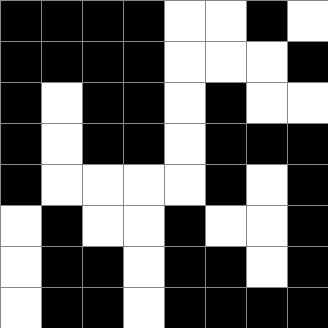[["black", "black", "black", "black", "white", "white", "black", "white"], ["black", "black", "black", "black", "white", "white", "white", "black"], ["black", "white", "black", "black", "white", "black", "white", "white"], ["black", "white", "black", "black", "white", "black", "black", "black"], ["black", "white", "white", "white", "white", "black", "white", "black"], ["white", "black", "white", "white", "black", "white", "white", "black"], ["white", "black", "black", "white", "black", "black", "white", "black"], ["white", "black", "black", "white", "black", "black", "black", "black"]]